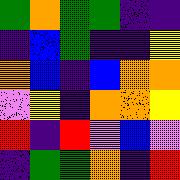[["green", "orange", "green", "green", "indigo", "indigo"], ["indigo", "blue", "green", "indigo", "indigo", "yellow"], ["orange", "blue", "indigo", "blue", "orange", "orange"], ["violet", "yellow", "indigo", "orange", "orange", "yellow"], ["red", "indigo", "red", "violet", "blue", "violet"], ["indigo", "green", "green", "orange", "indigo", "red"]]